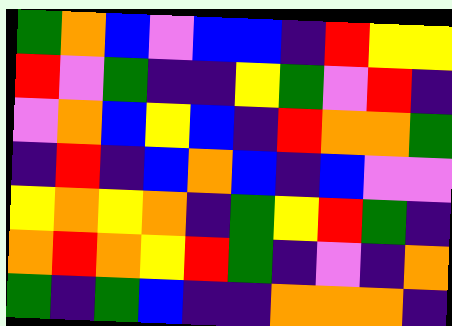[["green", "orange", "blue", "violet", "blue", "blue", "indigo", "red", "yellow", "yellow"], ["red", "violet", "green", "indigo", "indigo", "yellow", "green", "violet", "red", "indigo"], ["violet", "orange", "blue", "yellow", "blue", "indigo", "red", "orange", "orange", "green"], ["indigo", "red", "indigo", "blue", "orange", "blue", "indigo", "blue", "violet", "violet"], ["yellow", "orange", "yellow", "orange", "indigo", "green", "yellow", "red", "green", "indigo"], ["orange", "red", "orange", "yellow", "red", "green", "indigo", "violet", "indigo", "orange"], ["green", "indigo", "green", "blue", "indigo", "indigo", "orange", "orange", "orange", "indigo"]]